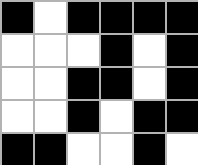[["black", "white", "black", "black", "black", "black"], ["white", "white", "white", "black", "white", "black"], ["white", "white", "black", "black", "white", "black"], ["white", "white", "black", "white", "black", "black"], ["black", "black", "white", "white", "black", "white"]]